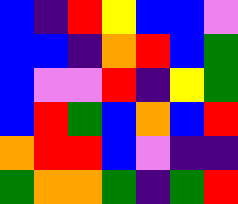[["blue", "indigo", "red", "yellow", "blue", "blue", "violet"], ["blue", "blue", "indigo", "orange", "red", "blue", "green"], ["blue", "violet", "violet", "red", "indigo", "yellow", "green"], ["blue", "red", "green", "blue", "orange", "blue", "red"], ["orange", "red", "red", "blue", "violet", "indigo", "indigo"], ["green", "orange", "orange", "green", "indigo", "green", "red"]]